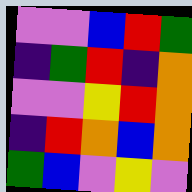[["violet", "violet", "blue", "red", "green"], ["indigo", "green", "red", "indigo", "orange"], ["violet", "violet", "yellow", "red", "orange"], ["indigo", "red", "orange", "blue", "orange"], ["green", "blue", "violet", "yellow", "violet"]]